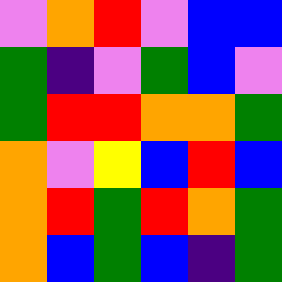[["violet", "orange", "red", "violet", "blue", "blue"], ["green", "indigo", "violet", "green", "blue", "violet"], ["green", "red", "red", "orange", "orange", "green"], ["orange", "violet", "yellow", "blue", "red", "blue"], ["orange", "red", "green", "red", "orange", "green"], ["orange", "blue", "green", "blue", "indigo", "green"]]